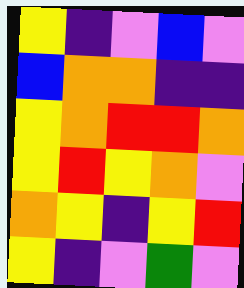[["yellow", "indigo", "violet", "blue", "violet"], ["blue", "orange", "orange", "indigo", "indigo"], ["yellow", "orange", "red", "red", "orange"], ["yellow", "red", "yellow", "orange", "violet"], ["orange", "yellow", "indigo", "yellow", "red"], ["yellow", "indigo", "violet", "green", "violet"]]